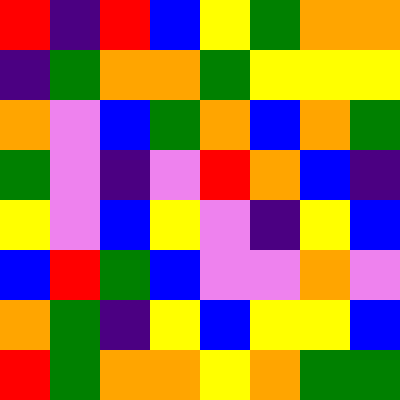[["red", "indigo", "red", "blue", "yellow", "green", "orange", "orange"], ["indigo", "green", "orange", "orange", "green", "yellow", "yellow", "yellow"], ["orange", "violet", "blue", "green", "orange", "blue", "orange", "green"], ["green", "violet", "indigo", "violet", "red", "orange", "blue", "indigo"], ["yellow", "violet", "blue", "yellow", "violet", "indigo", "yellow", "blue"], ["blue", "red", "green", "blue", "violet", "violet", "orange", "violet"], ["orange", "green", "indigo", "yellow", "blue", "yellow", "yellow", "blue"], ["red", "green", "orange", "orange", "yellow", "orange", "green", "green"]]